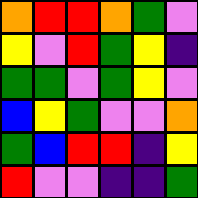[["orange", "red", "red", "orange", "green", "violet"], ["yellow", "violet", "red", "green", "yellow", "indigo"], ["green", "green", "violet", "green", "yellow", "violet"], ["blue", "yellow", "green", "violet", "violet", "orange"], ["green", "blue", "red", "red", "indigo", "yellow"], ["red", "violet", "violet", "indigo", "indigo", "green"]]